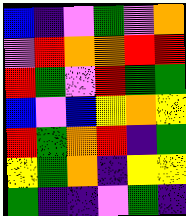[["blue", "indigo", "violet", "green", "violet", "orange"], ["violet", "red", "orange", "orange", "red", "red"], ["red", "green", "violet", "red", "green", "green"], ["blue", "violet", "blue", "yellow", "orange", "yellow"], ["red", "green", "orange", "red", "indigo", "green"], ["yellow", "green", "orange", "indigo", "yellow", "yellow"], ["green", "indigo", "indigo", "violet", "green", "indigo"]]